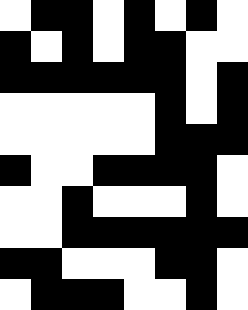[["white", "black", "black", "white", "black", "white", "black", "white"], ["black", "white", "black", "white", "black", "black", "white", "white"], ["black", "black", "black", "black", "black", "black", "white", "black"], ["white", "white", "white", "white", "white", "black", "white", "black"], ["white", "white", "white", "white", "white", "black", "black", "black"], ["black", "white", "white", "black", "black", "black", "black", "white"], ["white", "white", "black", "white", "white", "white", "black", "white"], ["white", "white", "black", "black", "black", "black", "black", "black"], ["black", "black", "white", "white", "white", "black", "black", "white"], ["white", "black", "black", "black", "white", "white", "black", "white"]]